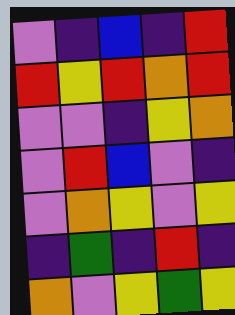[["violet", "indigo", "blue", "indigo", "red"], ["red", "yellow", "red", "orange", "red"], ["violet", "violet", "indigo", "yellow", "orange"], ["violet", "red", "blue", "violet", "indigo"], ["violet", "orange", "yellow", "violet", "yellow"], ["indigo", "green", "indigo", "red", "indigo"], ["orange", "violet", "yellow", "green", "yellow"]]